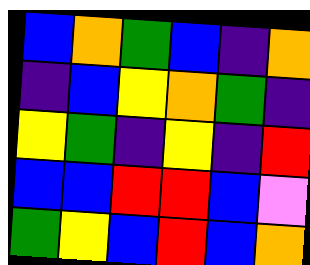[["blue", "orange", "green", "blue", "indigo", "orange"], ["indigo", "blue", "yellow", "orange", "green", "indigo"], ["yellow", "green", "indigo", "yellow", "indigo", "red"], ["blue", "blue", "red", "red", "blue", "violet"], ["green", "yellow", "blue", "red", "blue", "orange"]]